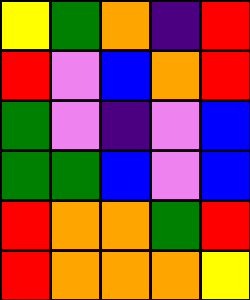[["yellow", "green", "orange", "indigo", "red"], ["red", "violet", "blue", "orange", "red"], ["green", "violet", "indigo", "violet", "blue"], ["green", "green", "blue", "violet", "blue"], ["red", "orange", "orange", "green", "red"], ["red", "orange", "orange", "orange", "yellow"]]